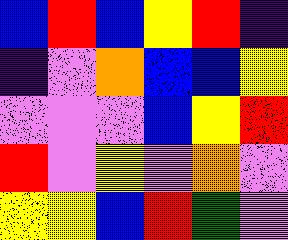[["blue", "red", "blue", "yellow", "red", "indigo"], ["indigo", "violet", "orange", "blue", "blue", "yellow"], ["violet", "violet", "violet", "blue", "yellow", "red"], ["red", "violet", "yellow", "violet", "orange", "violet"], ["yellow", "yellow", "blue", "red", "green", "violet"]]